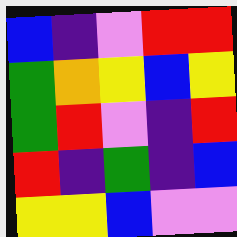[["blue", "indigo", "violet", "red", "red"], ["green", "orange", "yellow", "blue", "yellow"], ["green", "red", "violet", "indigo", "red"], ["red", "indigo", "green", "indigo", "blue"], ["yellow", "yellow", "blue", "violet", "violet"]]